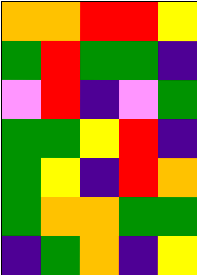[["orange", "orange", "red", "red", "yellow"], ["green", "red", "green", "green", "indigo"], ["violet", "red", "indigo", "violet", "green"], ["green", "green", "yellow", "red", "indigo"], ["green", "yellow", "indigo", "red", "orange"], ["green", "orange", "orange", "green", "green"], ["indigo", "green", "orange", "indigo", "yellow"]]